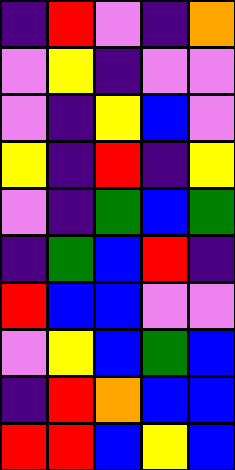[["indigo", "red", "violet", "indigo", "orange"], ["violet", "yellow", "indigo", "violet", "violet"], ["violet", "indigo", "yellow", "blue", "violet"], ["yellow", "indigo", "red", "indigo", "yellow"], ["violet", "indigo", "green", "blue", "green"], ["indigo", "green", "blue", "red", "indigo"], ["red", "blue", "blue", "violet", "violet"], ["violet", "yellow", "blue", "green", "blue"], ["indigo", "red", "orange", "blue", "blue"], ["red", "red", "blue", "yellow", "blue"]]